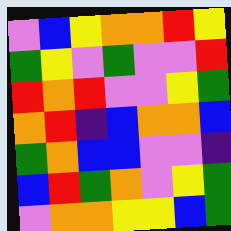[["violet", "blue", "yellow", "orange", "orange", "red", "yellow"], ["green", "yellow", "violet", "green", "violet", "violet", "red"], ["red", "orange", "red", "violet", "violet", "yellow", "green"], ["orange", "red", "indigo", "blue", "orange", "orange", "blue"], ["green", "orange", "blue", "blue", "violet", "violet", "indigo"], ["blue", "red", "green", "orange", "violet", "yellow", "green"], ["violet", "orange", "orange", "yellow", "yellow", "blue", "green"]]